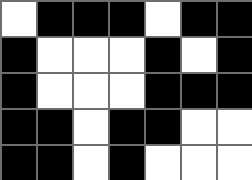[["white", "black", "black", "black", "white", "black", "black"], ["black", "white", "white", "white", "black", "white", "black"], ["black", "white", "white", "white", "black", "black", "black"], ["black", "black", "white", "black", "black", "white", "white"], ["black", "black", "white", "black", "white", "white", "white"]]